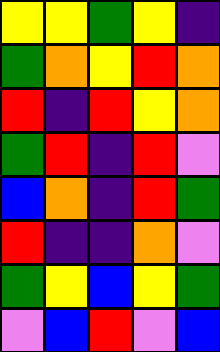[["yellow", "yellow", "green", "yellow", "indigo"], ["green", "orange", "yellow", "red", "orange"], ["red", "indigo", "red", "yellow", "orange"], ["green", "red", "indigo", "red", "violet"], ["blue", "orange", "indigo", "red", "green"], ["red", "indigo", "indigo", "orange", "violet"], ["green", "yellow", "blue", "yellow", "green"], ["violet", "blue", "red", "violet", "blue"]]